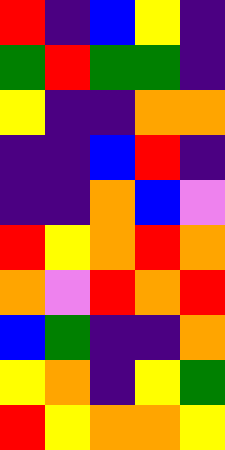[["red", "indigo", "blue", "yellow", "indigo"], ["green", "red", "green", "green", "indigo"], ["yellow", "indigo", "indigo", "orange", "orange"], ["indigo", "indigo", "blue", "red", "indigo"], ["indigo", "indigo", "orange", "blue", "violet"], ["red", "yellow", "orange", "red", "orange"], ["orange", "violet", "red", "orange", "red"], ["blue", "green", "indigo", "indigo", "orange"], ["yellow", "orange", "indigo", "yellow", "green"], ["red", "yellow", "orange", "orange", "yellow"]]